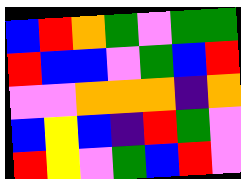[["blue", "red", "orange", "green", "violet", "green", "green"], ["red", "blue", "blue", "violet", "green", "blue", "red"], ["violet", "violet", "orange", "orange", "orange", "indigo", "orange"], ["blue", "yellow", "blue", "indigo", "red", "green", "violet"], ["red", "yellow", "violet", "green", "blue", "red", "violet"]]